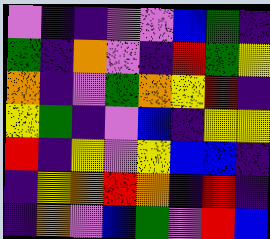[["violet", "indigo", "indigo", "violet", "violet", "blue", "green", "indigo"], ["green", "indigo", "orange", "violet", "indigo", "red", "green", "yellow"], ["orange", "indigo", "violet", "green", "orange", "yellow", "red", "indigo"], ["yellow", "green", "indigo", "violet", "blue", "indigo", "yellow", "yellow"], ["red", "indigo", "yellow", "violet", "yellow", "blue", "blue", "indigo"], ["indigo", "yellow", "orange", "red", "orange", "indigo", "red", "indigo"], ["indigo", "orange", "violet", "blue", "green", "violet", "red", "blue"]]